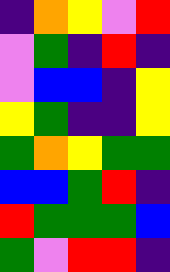[["indigo", "orange", "yellow", "violet", "red"], ["violet", "green", "indigo", "red", "indigo"], ["violet", "blue", "blue", "indigo", "yellow"], ["yellow", "green", "indigo", "indigo", "yellow"], ["green", "orange", "yellow", "green", "green"], ["blue", "blue", "green", "red", "indigo"], ["red", "green", "green", "green", "blue"], ["green", "violet", "red", "red", "indigo"]]